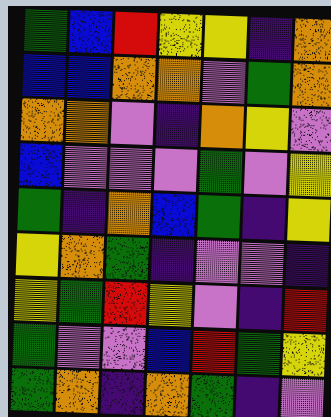[["green", "blue", "red", "yellow", "yellow", "indigo", "orange"], ["blue", "blue", "orange", "orange", "violet", "green", "orange"], ["orange", "orange", "violet", "indigo", "orange", "yellow", "violet"], ["blue", "violet", "violet", "violet", "green", "violet", "yellow"], ["green", "indigo", "orange", "blue", "green", "indigo", "yellow"], ["yellow", "orange", "green", "indigo", "violet", "violet", "indigo"], ["yellow", "green", "red", "yellow", "violet", "indigo", "red"], ["green", "violet", "violet", "blue", "red", "green", "yellow"], ["green", "orange", "indigo", "orange", "green", "indigo", "violet"]]